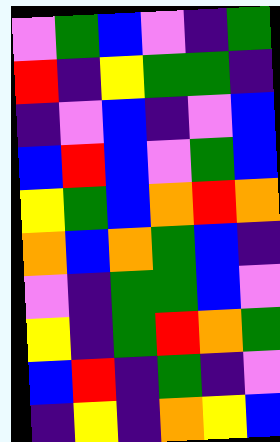[["violet", "green", "blue", "violet", "indigo", "green"], ["red", "indigo", "yellow", "green", "green", "indigo"], ["indigo", "violet", "blue", "indigo", "violet", "blue"], ["blue", "red", "blue", "violet", "green", "blue"], ["yellow", "green", "blue", "orange", "red", "orange"], ["orange", "blue", "orange", "green", "blue", "indigo"], ["violet", "indigo", "green", "green", "blue", "violet"], ["yellow", "indigo", "green", "red", "orange", "green"], ["blue", "red", "indigo", "green", "indigo", "violet"], ["indigo", "yellow", "indigo", "orange", "yellow", "blue"]]